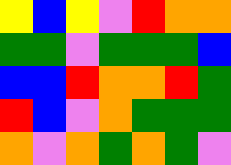[["yellow", "blue", "yellow", "violet", "red", "orange", "orange"], ["green", "green", "violet", "green", "green", "green", "blue"], ["blue", "blue", "red", "orange", "orange", "red", "green"], ["red", "blue", "violet", "orange", "green", "green", "green"], ["orange", "violet", "orange", "green", "orange", "green", "violet"]]